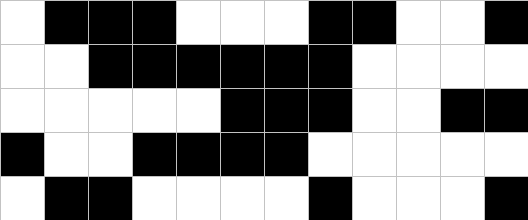[["white", "black", "black", "black", "white", "white", "white", "black", "black", "white", "white", "black"], ["white", "white", "black", "black", "black", "black", "black", "black", "white", "white", "white", "white"], ["white", "white", "white", "white", "white", "black", "black", "black", "white", "white", "black", "black"], ["black", "white", "white", "black", "black", "black", "black", "white", "white", "white", "white", "white"], ["white", "black", "black", "white", "white", "white", "white", "black", "white", "white", "white", "black"]]